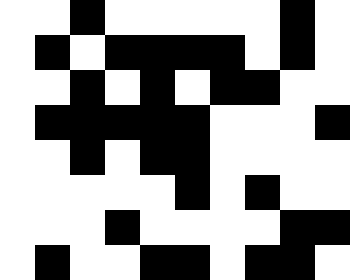[["white", "white", "black", "white", "white", "white", "white", "white", "black", "white"], ["white", "black", "white", "black", "black", "black", "black", "white", "black", "white"], ["white", "white", "black", "white", "black", "white", "black", "black", "white", "white"], ["white", "black", "black", "black", "black", "black", "white", "white", "white", "black"], ["white", "white", "black", "white", "black", "black", "white", "white", "white", "white"], ["white", "white", "white", "white", "white", "black", "white", "black", "white", "white"], ["white", "white", "white", "black", "white", "white", "white", "white", "black", "black"], ["white", "black", "white", "white", "black", "black", "white", "black", "black", "white"]]